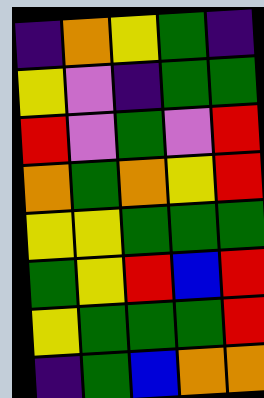[["indigo", "orange", "yellow", "green", "indigo"], ["yellow", "violet", "indigo", "green", "green"], ["red", "violet", "green", "violet", "red"], ["orange", "green", "orange", "yellow", "red"], ["yellow", "yellow", "green", "green", "green"], ["green", "yellow", "red", "blue", "red"], ["yellow", "green", "green", "green", "red"], ["indigo", "green", "blue", "orange", "orange"]]